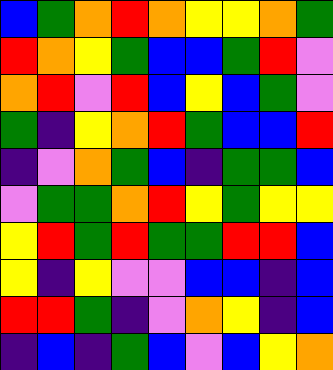[["blue", "green", "orange", "red", "orange", "yellow", "yellow", "orange", "green"], ["red", "orange", "yellow", "green", "blue", "blue", "green", "red", "violet"], ["orange", "red", "violet", "red", "blue", "yellow", "blue", "green", "violet"], ["green", "indigo", "yellow", "orange", "red", "green", "blue", "blue", "red"], ["indigo", "violet", "orange", "green", "blue", "indigo", "green", "green", "blue"], ["violet", "green", "green", "orange", "red", "yellow", "green", "yellow", "yellow"], ["yellow", "red", "green", "red", "green", "green", "red", "red", "blue"], ["yellow", "indigo", "yellow", "violet", "violet", "blue", "blue", "indigo", "blue"], ["red", "red", "green", "indigo", "violet", "orange", "yellow", "indigo", "blue"], ["indigo", "blue", "indigo", "green", "blue", "violet", "blue", "yellow", "orange"]]